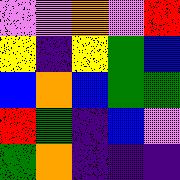[["violet", "violet", "orange", "violet", "red"], ["yellow", "indigo", "yellow", "green", "blue"], ["blue", "orange", "blue", "green", "green"], ["red", "green", "indigo", "blue", "violet"], ["green", "orange", "indigo", "indigo", "indigo"]]